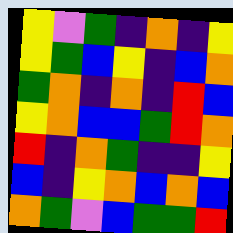[["yellow", "violet", "green", "indigo", "orange", "indigo", "yellow"], ["yellow", "green", "blue", "yellow", "indigo", "blue", "orange"], ["green", "orange", "indigo", "orange", "indigo", "red", "blue"], ["yellow", "orange", "blue", "blue", "green", "red", "orange"], ["red", "indigo", "orange", "green", "indigo", "indigo", "yellow"], ["blue", "indigo", "yellow", "orange", "blue", "orange", "blue"], ["orange", "green", "violet", "blue", "green", "green", "red"]]